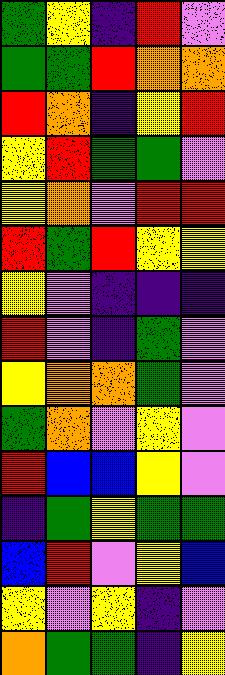[["green", "yellow", "indigo", "red", "violet"], ["green", "green", "red", "orange", "orange"], ["red", "orange", "indigo", "yellow", "red"], ["yellow", "red", "green", "green", "violet"], ["yellow", "orange", "violet", "red", "red"], ["red", "green", "red", "yellow", "yellow"], ["yellow", "violet", "indigo", "indigo", "indigo"], ["red", "violet", "indigo", "green", "violet"], ["yellow", "orange", "orange", "green", "violet"], ["green", "orange", "violet", "yellow", "violet"], ["red", "blue", "blue", "yellow", "violet"], ["indigo", "green", "yellow", "green", "green"], ["blue", "red", "violet", "yellow", "blue"], ["yellow", "violet", "yellow", "indigo", "violet"], ["orange", "green", "green", "indigo", "yellow"]]